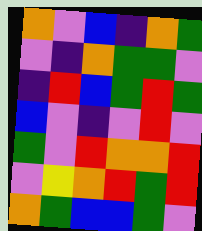[["orange", "violet", "blue", "indigo", "orange", "green"], ["violet", "indigo", "orange", "green", "green", "violet"], ["indigo", "red", "blue", "green", "red", "green"], ["blue", "violet", "indigo", "violet", "red", "violet"], ["green", "violet", "red", "orange", "orange", "red"], ["violet", "yellow", "orange", "red", "green", "red"], ["orange", "green", "blue", "blue", "green", "violet"]]